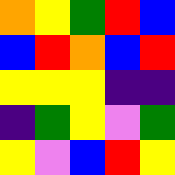[["orange", "yellow", "green", "red", "blue"], ["blue", "red", "orange", "blue", "red"], ["yellow", "yellow", "yellow", "indigo", "indigo"], ["indigo", "green", "yellow", "violet", "green"], ["yellow", "violet", "blue", "red", "yellow"]]